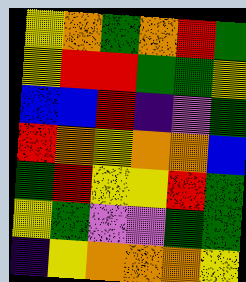[["yellow", "orange", "green", "orange", "red", "green"], ["yellow", "red", "red", "green", "green", "yellow"], ["blue", "blue", "red", "indigo", "violet", "green"], ["red", "orange", "yellow", "orange", "orange", "blue"], ["green", "red", "yellow", "yellow", "red", "green"], ["yellow", "green", "violet", "violet", "green", "green"], ["indigo", "yellow", "orange", "orange", "orange", "yellow"]]